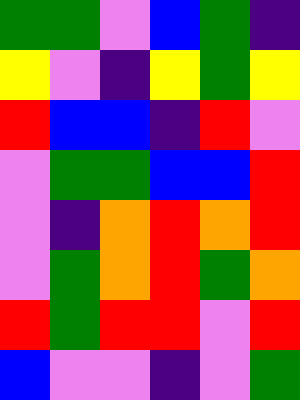[["green", "green", "violet", "blue", "green", "indigo"], ["yellow", "violet", "indigo", "yellow", "green", "yellow"], ["red", "blue", "blue", "indigo", "red", "violet"], ["violet", "green", "green", "blue", "blue", "red"], ["violet", "indigo", "orange", "red", "orange", "red"], ["violet", "green", "orange", "red", "green", "orange"], ["red", "green", "red", "red", "violet", "red"], ["blue", "violet", "violet", "indigo", "violet", "green"]]